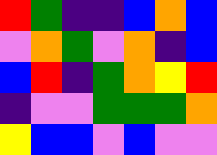[["red", "green", "indigo", "indigo", "blue", "orange", "blue"], ["violet", "orange", "green", "violet", "orange", "indigo", "blue"], ["blue", "red", "indigo", "green", "orange", "yellow", "red"], ["indigo", "violet", "violet", "green", "green", "green", "orange"], ["yellow", "blue", "blue", "violet", "blue", "violet", "violet"]]